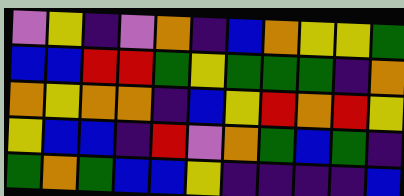[["violet", "yellow", "indigo", "violet", "orange", "indigo", "blue", "orange", "yellow", "yellow", "green"], ["blue", "blue", "red", "red", "green", "yellow", "green", "green", "green", "indigo", "orange"], ["orange", "yellow", "orange", "orange", "indigo", "blue", "yellow", "red", "orange", "red", "yellow"], ["yellow", "blue", "blue", "indigo", "red", "violet", "orange", "green", "blue", "green", "indigo"], ["green", "orange", "green", "blue", "blue", "yellow", "indigo", "indigo", "indigo", "indigo", "blue"]]